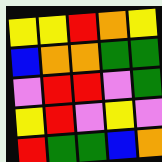[["yellow", "yellow", "red", "orange", "yellow"], ["blue", "orange", "orange", "green", "green"], ["violet", "red", "red", "violet", "green"], ["yellow", "red", "violet", "yellow", "violet"], ["red", "green", "green", "blue", "orange"]]